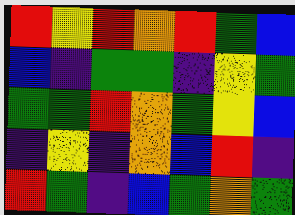[["red", "yellow", "red", "orange", "red", "green", "blue"], ["blue", "indigo", "green", "green", "indigo", "yellow", "green"], ["green", "green", "red", "orange", "green", "yellow", "blue"], ["indigo", "yellow", "indigo", "orange", "blue", "red", "indigo"], ["red", "green", "indigo", "blue", "green", "orange", "green"]]